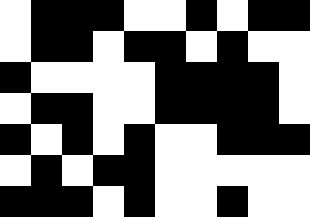[["white", "black", "black", "black", "white", "white", "black", "white", "black", "black"], ["white", "black", "black", "white", "black", "black", "white", "black", "white", "white"], ["black", "white", "white", "white", "white", "black", "black", "black", "black", "white"], ["white", "black", "black", "white", "white", "black", "black", "black", "black", "white"], ["black", "white", "black", "white", "black", "white", "white", "black", "black", "black"], ["white", "black", "white", "black", "black", "white", "white", "white", "white", "white"], ["black", "black", "black", "white", "black", "white", "white", "black", "white", "white"]]